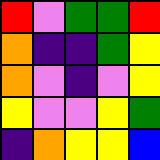[["red", "violet", "green", "green", "red"], ["orange", "indigo", "indigo", "green", "yellow"], ["orange", "violet", "indigo", "violet", "yellow"], ["yellow", "violet", "violet", "yellow", "green"], ["indigo", "orange", "yellow", "yellow", "blue"]]